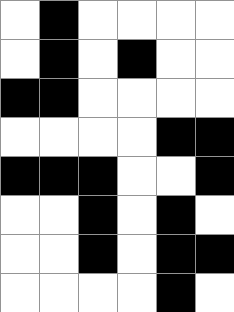[["white", "black", "white", "white", "white", "white"], ["white", "black", "white", "black", "white", "white"], ["black", "black", "white", "white", "white", "white"], ["white", "white", "white", "white", "black", "black"], ["black", "black", "black", "white", "white", "black"], ["white", "white", "black", "white", "black", "white"], ["white", "white", "black", "white", "black", "black"], ["white", "white", "white", "white", "black", "white"]]